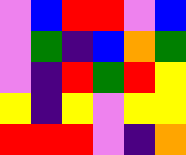[["violet", "blue", "red", "red", "violet", "blue"], ["violet", "green", "indigo", "blue", "orange", "green"], ["violet", "indigo", "red", "green", "red", "yellow"], ["yellow", "indigo", "yellow", "violet", "yellow", "yellow"], ["red", "red", "red", "violet", "indigo", "orange"]]